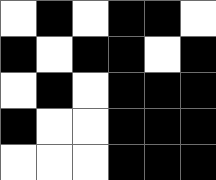[["white", "black", "white", "black", "black", "white"], ["black", "white", "black", "black", "white", "black"], ["white", "black", "white", "black", "black", "black"], ["black", "white", "white", "black", "black", "black"], ["white", "white", "white", "black", "black", "black"]]